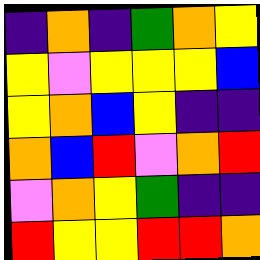[["indigo", "orange", "indigo", "green", "orange", "yellow"], ["yellow", "violet", "yellow", "yellow", "yellow", "blue"], ["yellow", "orange", "blue", "yellow", "indigo", "indigo"], ["orange", "blue", "red", "violet", "orange", "red"], ["violet", "orange", "yellow", "green", "indigo", "indigo"], ["red", "yellow", "yellow", "red", "red", "orange"]]